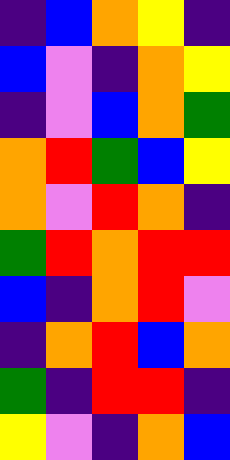[["indigo", "blue", "orange", "yellow", "indigo"], ["blue", "violet", "indigo", "orange", "yellow"], ["indigo", "violet", "blue", "orange", "green"], ["orange", "red", "green", "blue", "yellow"], ["orange", "violet", "red", "orange", "indigo"], ["green", "red", "orange", "red", "red"], ["blue", "indigo", "orange", "red", "violet"], ["indigo", "orange", "red", "blue", "orange"], ["green", "indigo", "red", "red", "indigo"], ["yellow", "violet", "indigo", "orange", "blue"]]